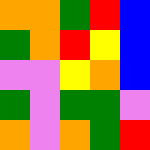[["orange", "orange", "green", "red", "blue"], ["green", "orange", "red", "yellow", "blue"], ["violet", "violet", "yellow", "orange", "blue"], ["green", "violet", "green", "green", "violet"], ["orange", "violet", "orange", "green", "red"]]